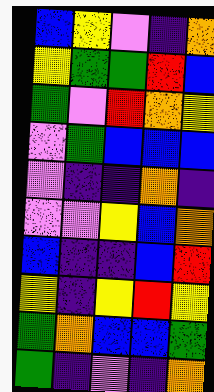[["blue", "yellow", "violet", "indigo", "orange"], ["yellow", "green", "green", "red", "blue"], ["green", "violet", "red", "orange", "yellow"], ["violet", "green", "blue", "blue", "blue"], ["violet", "indigo", "indigo", "orange", "indigo"], ["violet", "violet", "yellow", "blue", "orange"], ["blue", "indigo", "indigo", "blue", "red"], ["yellow", "indigo", "yellow", "red", "yellow"], ["green", "orange", "blue", "blue", "green"], ["green", "indigo", "violet", "indigo", "orange"]]